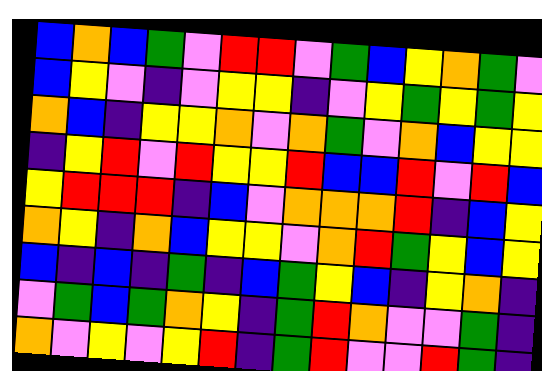[["blue", "orange", "blue", "green", "violet", "red", "red", "violet", "green", "blue", "yellow", "orange", "green", "violet"], ["blue", "yellow", "violet", "indigo", "violet", "yellow", "yellow", "indigo", "violet", "yellow", "green", "yellow", "green", "yellow"], ["orange", "blue", "indigo", "yellow", "yellow", "orange", "violet", "orange", "green", "violet", "orange", "blue", "yellow", "yellow"], ["indigo", "yellow", "red", "violet", "red", "yellow", "yellow", "red", "blue", "blue", "red", "violet", "red", "blue"], ["yellow", "red", "red", "red", "indigo", "blue", "violet", "orange", "orange", "orange", "red", "indigo", "blue", "yellow"], ["orange", "yellow", "indigo", "orange", "blue", "yellow", "yellow", "violet", "orange", "red", "green", "yellow", "blue", "yellow"], ["blue", "indigo", "blue", "indigo", "green", "indigo", "blue", "green", "yellow", "blue", "indigo", "yellow", "orange", "indigo"], ["violet", "green", "blue", "green", "orange", "yellow", "indigo", "green", "red", "orange", "violet", "violet", "green", "indigo"], ["orange", "violet", "yellow", "violet", "yellow", "red", "indigo", "green", "red", "violet", "violet", "red", "green", "indigo"]]